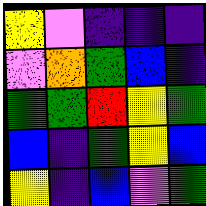[["yellow", "violet", "indigo", "indigo", "indigo"], ["violet", "orange", "green", "blue", "indigo"], ["green", "green", "red", "yellow", "green"], ["blue", "indigo", "green", "yellow", "blue"], ["yellow", "indigo", "blue", "violet", "green"]]